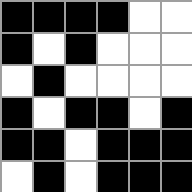[["black", "black", "black", "black", "white", "white"], ["black", "white", "black", "white", "white", "white"], ["white", "black", "white", "white", "white", "white"], ["black", "white", "black", "black", "white", "black"], ["black", "black", "white", "black", "black", "black"], ["white", "black", "white", "black", "black", "black"]]